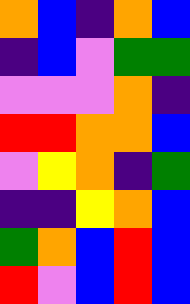[["orange", "blue", "indigo", "orange", "blue"], ["indigo", "blue", "violet", "green", "green"], ["violet", "violet", "violet", "orange", "indigo"], ["red", "red", "orange", "orange", "blue"], ["violet", "yellow", "orange", "indigo", "green"], ["indigo", "indigo", "yellow", "orange", "blue"], ["green", "orange", "blue", "red", "blue"], ["red", "violet", "blue", "red", "blue"]]